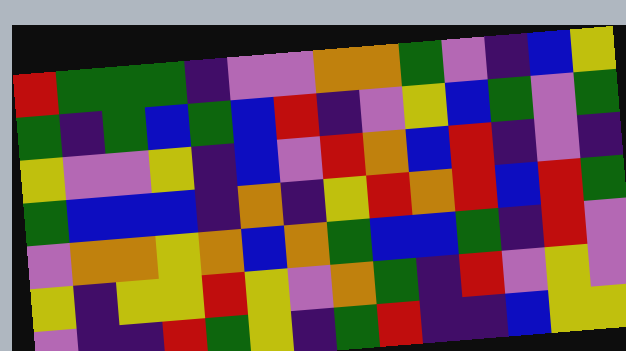[["red", "green", "green", "green", "indigo", "violet", "violet", "orange", "orange", "green", "violet", "indigo", "blue", "yellow"], ["green", "indigo", "green", "blue", "green", "blue", "red", "indigo", "violet", "yellow", "blue", "green", "violet", "green"], ["yellow", "violet", "violet", "yellow", "indigo", "blue", "violet", "red", "orange", "blue", "red", "indigo", "violet", "indigo"], ["green", "blue", "blue", "blue", "indigo", "orange", "indigo", "yellow", "red", "orange", "red", "blue", "red", "green"], ["violet", "orange", "orange", "yellow", "orange", "blue", "orange", "green", "blue", "blue", "green", "indigo", "red", "violet"], ["yellow", "indigo", "yellow", "yellow", "red", "yellow", "violet", "orange", "green", "indigo", "red", "violet", "yellow", "violet"], ["violet", "indigo", "indigo", "red", "green", "yellow", "indigo", "green", "red", "indigo", "indigo", "blue", "yellow", "yellow"]]